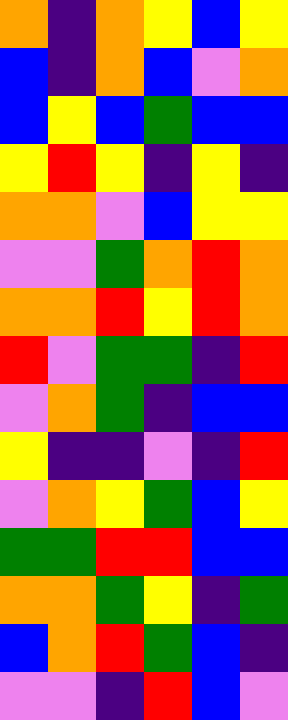[["orange", "indigo", "orange", "yellow", "blue", "yellow"], ["blue", "indigo", "orange", "blue", "violet", "orange"], ["blue", "yellow", "blue", "green", "blue", "blue"], ["yellow", "red", "yellow", "indigo", "yellow", "indigo"], ["orange", "orange", "violet", "blue", "yellow", "yellow"], ["violet", "violet", "green", "orange", "red", "orange"], ["orange", "orange", "red", "yellow", "red", "orange"], ["red", "violet", "green", "green", "indigo", "red"], ["violet", "orange", "green", "indigo", "blue", "blue"], ["yellow", "indigo", "indigo", "violet", "indigo", "red"], ["violet", "orange", "yellow", "green", "blue", "yellow"], ["green", "green", "red", "red", "blue", "blue"], ["orange", "orange", "green", "yellow", "indigo", "green"], ["blue", "orange", "red", "green", "blue", "indigo"], ["violet", "violet", "indigo", "red", "blue", "violet"]]